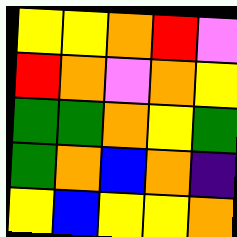[["yellow", "yellow", "orange", "red", "violet"], ["red", "orange", "violet", "orange", "yellow"], ["green", "green", "orange", "yellow", "green"], ["green", "orange", "blue", "orange", "indigo"], ["yellow", "blue", "yellow", "yellow", "orange"]]